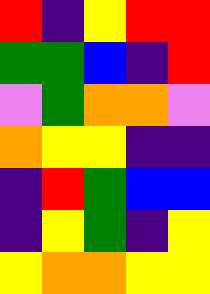[["red", "indigo", "yellow", "red", "red"], ["green", "green", "blue", "indigo", "red"], ["violet", "green", "orange", "orange", "violet"], ["orange", "yellow", "yellow", "indigo", "indigo"], ["indigo", "red", "green", "blue", "blue"], ["indigo", "yellow", "green", "indigo", "yellow"], ["yellow", "orange", "orange", "yellow", "yellow"]]